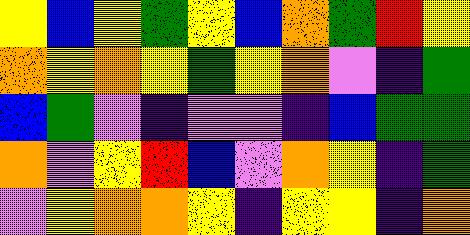[["yellow", "blue", "yellow", "green", "yellow", "blue", "orange", "green", "red", "yellow"], ["orange", "yellow", "orange", "yellow", "green", "yellow", "orange", "violet", "indigo", "green"], ["blue", "green", "violet", "indigo", "violet", "violet", "indigo", "blue", "green", "green"], ["orange", "violet", "yellow", "red", "blue", "violet", "orange", "yellow", "indigo", "green"], ["violet", "yellow", "orange", "orange", "yellow", "indigo", "yellow", "yellow", "indigo", "orange"]]